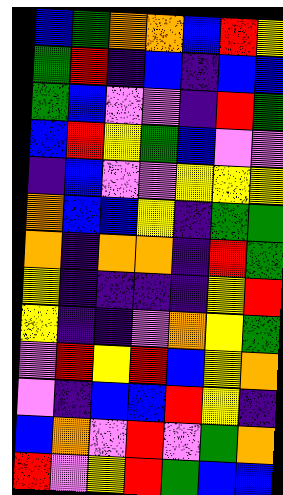[["blue", "green", "orange", "orange", "blue", "red", "yellow"], ["green", "red", "indigo", "blue", "indigo", "blue", "blue"], ["green", "blue", "violet", "violet", "indigo", "red", "green"], ["blue", "red", "yellow", "green", "blue", "violet", "violet"], ["indigo", "blue", "violet", "violet", "yellow", "yellow", "yellow"], ["orange", "blue", "blue", "yellow", "indigo", "green", "green"], ["orange", "indigo", "orange", "orange", "indigo", "red", "green"], ["yellow", "indigo", "indigo", "indigo", "indigo", "yellow", "red"], ["yellow", "indigo", "indigo", "violet", "orange", "yellow", "green"], ["violet", "red", "yellow", "red", "blue", "yellow", "orange"], ["violet", "indigo", "blue", "blue", "red", "yellow", "indigo"], ["blue", "orange", "violet", "red", "violet", "green", "orange"], ["red", "violet", "yellow", "red", "green", "blue", "blue"]]